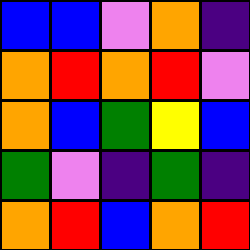[["blue", "blue", "violet", "orange", "indigo"], ["orange", "red", "orange", "red", "violet"], ["orange", "blue", "green", "yellow", "blue"], ["green", "violet", "indigo", "green", "indigo"], ["orange", "red", "blue", "orange", "red"]]